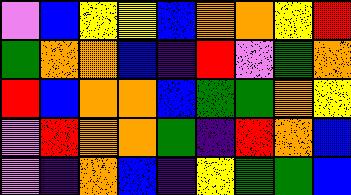[["violet", "blue", "yellow", "yellow", "blue", "orange", "orange", "yellow", "red"], ["green", "orange", "orange", "blue", "indigo", "red", "violet", "green", "orange"], ["red", "blue", "orange", "orange", "blue", "green", "green", "orange", "yellow"], ["violet", "red", "orange", "orange", "green", "indigo", "red", "orange", "blue"], ["violet", "indigo", "orange", "blue", "indigo", "yellow", "green", "green", "blue"]]